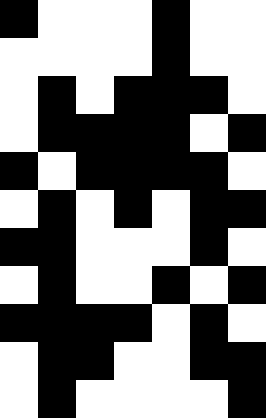[["black", "white", "white", "white", "black", "white", "white"], ["white", "white", "white", "white", "black", "white", "white"], ["white", "black", "white", "black", "black", "black", "white"], ["white", "black", "black", "black", "black", "white", "black"], ["black", "white", "black", "black", "black", "black", "white"], ["white", "black", "white", "black", "white", "black", "black"], ["black", "black", "white", "white", "white", "black", "white"], ["white", "black", "white", "white", "black", "white", "black"], ["black", "black", "black", "black", "white", "black", "white"], ["white", "black", "black", "white", "white", "black", "black"], ["white", "black", "white", "white", "white", "white", "black"]]